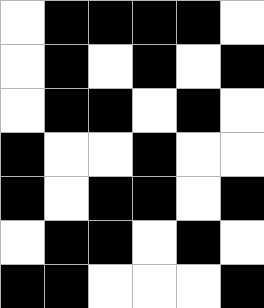[["white", "black", "black", "black", "black", "white"], ["white", "black", "white", "black", "white", "black"], ["white", "black", "black", "white", "black", "white"], ["black", "white", "white", "black", "white", "white"], ["black", "white", "black", "black", "white", "black"], ["white", "black", "black", "white", "black", "white"], ["black", "black", "white", "white", "white", "black"]]